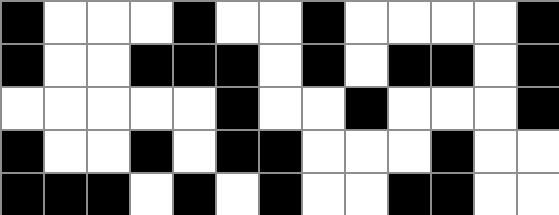[["black", "white", "white", "white", "black", "white", "white", "black", "white", "white", "white", "white", "black"], ["black", "white", "white", "black", "black", "black", "white", "black", "white", "black", "black", "white", "black"], ["white", "white", "white", "white", "white", "black", "white", "white", "black", "white", "white", "white", "black"], ["black", "white", "white", "black", "white", "black", "black", "white", "white", "white", "black", "white", "white"], ["black", "black", "black", "white", "black", "white", "black", "white", "white", "black", "black", "white", "white"]]